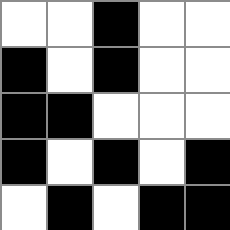[["white", "white", "black", "white", "white"], ["black", "white", "black", "white", "white"], ["black", "black", "white", "white", "white"], ["black", "white", "black", "white", "black"], ["white", "black", "white", "black", "black"]]